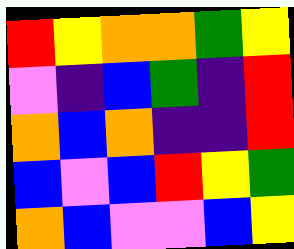[["red", "yellow", "orange", "orange", "green", "yellow"], ["violet", "indigo", "blue", "green", "indigo", "red"], ["orange", "blue", "orange", "indigo", "indigo", "red"], ["blue", "violet", "blue", "red", "yellow", "green"], ["orange", "blue", "violet", "violet", "blue", "yellow"]]